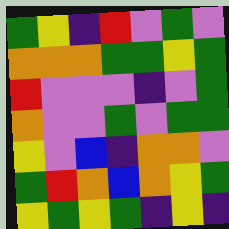[["green", "yellow", "indigo", "red", "violet", "green", "violet"], ["orange", "orange", "orange", "green", "green", "yellow", "green"], ["red", "violet", "violet", "violet", "indigo", "violet", "green"], ["orange", "violet", "violet", "green", "violet", "green", "green"], ["yellow", "violet", "blue", "indigo", "orange", "orange", "violet"], ["green", "red", "orange", "blue", "orange", "yellow", "green"], ["yellow", "green", "yellow", "green", "indigo", "yellow", "indigo"]]